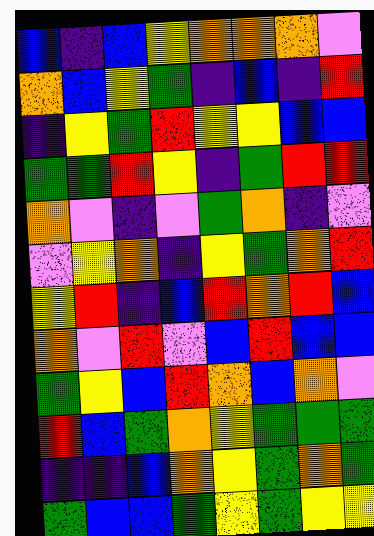[["blue", "indigo", "blue", "yellow", "orange", "orange", "orange", "violet"], ["orange", "blue", "yellow", "green", "indigo", "blue", "indigo", "red"], ["indigo", "yellow", "green", "red", "yellow", "yellow", "blue", "blue"], ["green", "green", "red", "yellow", "indigo", "green", "red", "red"], ["orange", "violet", "indigo", "violet", "green", "orange", "indigo", "violet"], ["violet", "yellow", "orange", "indigo", "yellow", "green", "orange", "red"], ["yellow", "red", "indigo", "blue", "red", "orange", "red", "blue"], ["orange", "violet", "red", "violet", "blue", "red", "blue", "blue"], ["green", "yellow", "blue", "red", "orange", "blue", "orange", "violet"], ["red", "blue", "green", "orange", "yellow", "green", "green", "green"], ["indigo", "indigo", "blue", "orange", "yellow", "green", "orange", "green"], ["green", "blue", "blue", "green", "yellow", "green", "yellow", "yellow"]]